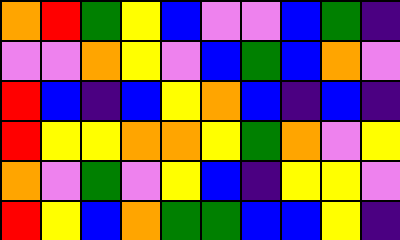[["orange", "red", "green", "yellow", "blue", "violet", "violet", "blue", "green", "indigo"], ["violet", "violet", "orange", "yellow", "violet", "blue", "green", "blue", "orange", "violet"], ["red", "blue", "indigo", "blue", "yellow", "orange", "blue", "indigo", "blue", "indigo"], ["red", "yellow", "yellow", "orange", "orange", "yellow", "green", "orange", "violet", "yellow"], ["orange", "violet", "green", "violet", "yellow", "blue", "indigo", "yellow", "yellow", "violet"], ["red", "yellow", "blue", "orange", "green", "green", "blue", "blue", "yellow", "indigo"]]